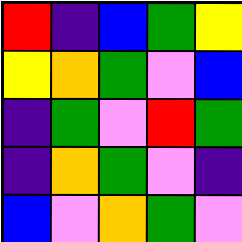[["red", "indigo", "blue", "green", "yellow"], ["yellow", "orange", "green", "violet", "blue"], ["indigo", "green", "violet", "red", "green"], ["indigo", "orange", "green", "violet", "indigo"], ["blue", "violet", "orange", "green", "violet"]]